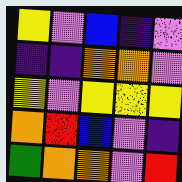[["yellow", "violet", "blue", "indigo", "violet"], ["indigo", "indigo", "orange", "orange", "violet"], ["yellow", "violet", "yellow", "yellow", "yellow"], ["orange", "red", "blue", "violet", "indigo"], ["green", "orange", "orange", "violet", "red"]]